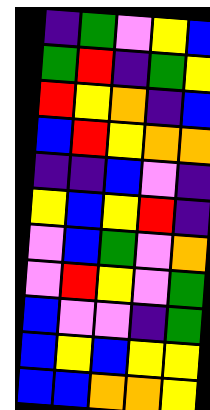[["indigo", "green", "violet", "yellow", "blue"], ["green", "red", "indigo", "green", "yellow"], ["red", "yellow", "orange", "indigo", "blue"], ["blue", "red", "yellow", "orange", "orange"], ["indigo", "indigo", "blue", "violet", "indigo"], ["yellow", "blue", "yellow", "red", "indigo"], ["violet", "blue", "green", "violet", "orange"], ["violet", "red", "yellow", "violet", "green"], ["blue", "violet", "violet", "indigo", "green"], ["blue", "yellow", "blue", "yellow", "yellow"], ["blue", "blue", "orange", "orange", "yellow"]]